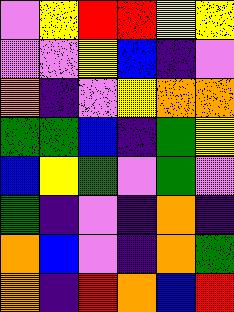[["violet", "yellow", "red", "red", "yellow", "yellow"], ["violet", "violet", "yellow", "blue", "indigo", "violet"], ["orange", "indigo", "violet", "yellow", "orange", "orange"], ["green", "green", "blue", "indigo", "green", "yellow"], ["blue", "yellow", "green", "violet", "green", "violet"], ["green", "indigo", "violet", "indigo", "orange", "indigo"], ["orange", "blue", "violet", "indigo", "orange", "green"], ["orange", "indigo", "red", "orange", "blue", "red"]]